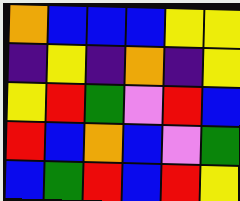[["orange", "blue", "blue", "blue", "yellow", "yellow"], ["indigo", "yellow", "indigo", "orange", "indigo", "yellow"], ["yellow", "red", "green", "violet", "red", "blue"], ["red", "blue", "orange", "blue", "violet", "green"], ["blue", "green", "red", "blue", "red", "yellow"]]